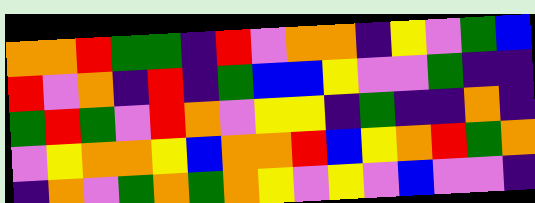[["orange", "orange", "red", "green", "green", "indigo", "red", "violet", "orange", "orange", "indigo", "yellow", "violet", "green", "blue"], ["red", "violet", "orange", "indigo", "red", "indigo", "green", "blue", "blue", "yellow", "violet", "violet", "green", "indigo", "indigo"], ["green", "red", "green", "violet", "red", "orange", "violet", "yellow", "yellow", "indigo", "green", "indigo", "indigo", "orange", "indigo"], ["violet", "yellow", "orange", "orange", "yellow", "blue", "orange", "orange", "red", "blue", "yellow", "orange", "red", "green", "orange"], ["indigo", "orange", "violet", "green", "orange", "green", "orange", "yellow", "violet", "yellow", "violet", "blue", "violet", "violet", "indigo"]]